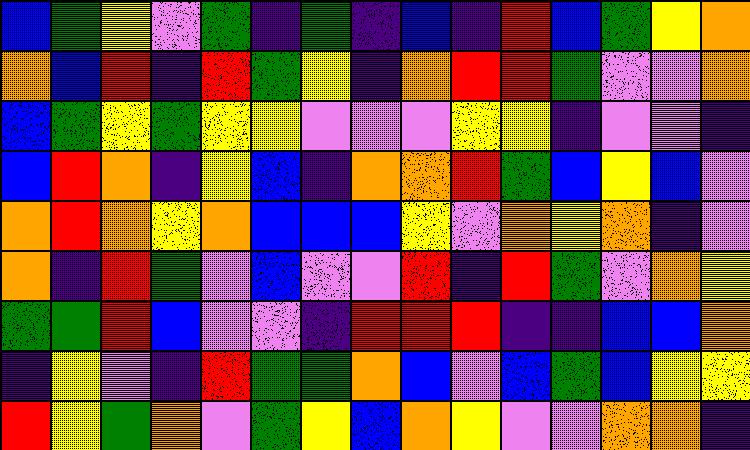[["blue", "green", "yellow", "violet", "green", "indigo", "green", "indigo", "blue", "indigo", "red", "blue", "green", "yellow", "orange"], ["orange", "blue", "red", "indigo", "red", "green", "yellow", "indigo", "orange", "red", "red", "green", "violet", "violet", "orange"], ["blue", "green", "yellow", "green", "yellow", "yellow", "violet", "violet", "violet", "yellow", "yellow", "indigo", "violet", "violet", "indigo"], ["blue", "red", "orange", "indigo", "yellow", "blue", "indigo", "orange", "orange", "red", "green", "blue", "yellow", "blue", "violet"], ["orange", "red", "orange", "yellow", "orange", "blue", "blue", "blue", "yellow", "violet", "orange", "yellow", "orange", "indigo", "violet"], ["orange", "indigo", "red", "green", "violet", "blue", "violet", "violet", "red", "indigo", "red", "green", "violet", "orange", "yellow"], ["green", "green", "red", "blue", "violet", "violet", "indigo", "red", "red", "red", "indigo", "indigo", "blue", "blue", "orange"], ["indigo", "yellow", "violet", "indigo", "red", "green", "green", "orange", "blue", "violet", "blue", "green", "blue", "yellow", "yellow"], ["red", "yellow", "green", "orange", "violet", "green", "yellow", "blue", "orange", "yellow", "violet", "violet", "orange", "orange", "indigo"]]